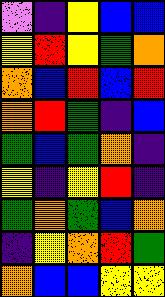[["violet", "indigo", "yellow", "blue", "blue"], ["yellow", "red", "yellow", "green", "orange"], ["orange", "blue", "red", "blue", "red"], ["orange", "red", "green", "indigo", "blue"], ["green", "blue", "green", "orange", "indigo"], ["yellow", "indigo", "yellow", "red", "indigo"], ["green", "orange", "green", "blue", "orange"], ["indigo", "yellow", "orange", "red", "green"], ["orange", "blue", "blue", "yellow", "yellow"]]